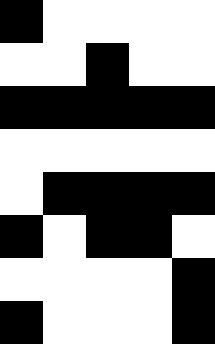[["black", "white", "white", "white", "white"], ["white", "white", "black", "white", "white"], ["black", "black", "black", "black", "black"], ["white", "white", "white", "white", "white"], ["white", "black", "black", "black", "black"], ["black", "white", "black", "black", "white"], ["white", "white", "white", "white", "black"], ["black", "white", "white", "white", "black"]]